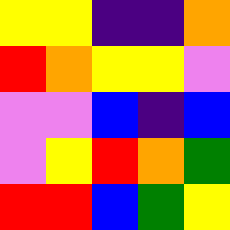[["yellow", "yellow", "indigo", "indigo", "orange"], ["red", "orange", "yellow", "yellow", "violet"], ["violet", "violet", "blue", "indigo", "blue"], ["violet", "yellow", "red", "orange", "green"], ["red", "red", "blue", "green", "yellow"]]